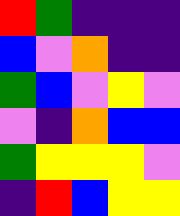[["red", "green", "indigo", "indigo", "indigo"], ["blue", "violet", "orange", "indigo", "indigo"], ["green", "blue", "violet", "yellow", "violet"], ["violet", "indigo", "orange", "blue", "blue"], ["green", "yellow", "yellow", "yellow", "violet"], ["indigo", "red", "blue", "yellow", "yellow"]]